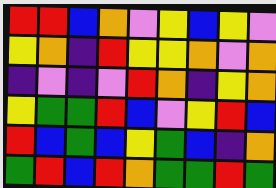[["red", "red", "blue", "orange", "violet", "yellow", "blue", "yellow", "violet"], ["yellow", "orange", "indigo", "red", "yellow", "yellow", "orange", "violet", "orange"], ["indigo", "violet", "indigo", "violet", "red", "orange", "indigo", "yellow", "orange"], ["yellow", "green", "green", "red", "blue", "violet", "yellow", "red", "blue"], ["red", "blue", "green", "blue", "yellow", "green", "blue", "indigo", "orange"], ["green", "red", "blue", "red", "orange", "green", "green", "red", "green"]]